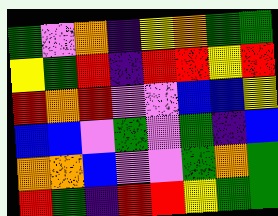[["green", "violet", "orange", "indigo", "yellow", "orange", "green", "green"], ["yellow", "green", "red", "indigo", "red", "red", "yellow", "red"], ["red", "orange", "red", "violet", "violet", "blue", "blue", "yellow"], ["blue", "blue", "violet", "green", "violet", "green", "indigo", "blue"], ["orange", "orange", "blue", "violet", "violet", "green", "orange", "green"], ["red", "green", "indigo", "red", "red", "yellow", "green", "green"]]